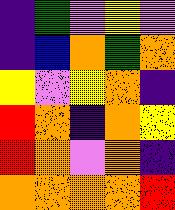[["indigo", "green", "violet", "yellow", "violet"], ["indigo", "blue", "orange", "green", "orange"], ["yellow", "violet", "yellow", "orange", "indigo"], ["red", "orange", "indigo", "orange", "yellow"], ["red", "orange", "violet", "orange", "indigo"], ["orange", "orange", "orange", "orange", "red"]]